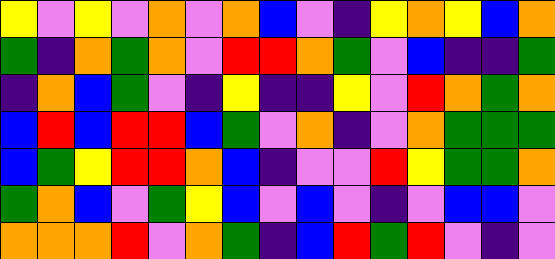[["yellow", "violet", "yellow", "violet", "orange", "violet", "orange", "blue", "violet", "indigo", "yellow", "orange", "yellow", "blue", "orange"], ["green", "indigo", "orange", "green", "orange", "violet", "red", "red", "orange", "green", "violet", "blue", "indigo", "indigo", "green"], ["indigo", "orange", "blue", "green", "violet", "indigo", "yellow", "indigo", "indigo", "yellow", "violet", "red", "orange", "green", "orange"], ["blue", "red", "blue", "red", "red", "blue", "green", "violet", "orange", "indigo", "violet", "orange", "green", "green", "green"], ["blue", "green", "yellow", "red", "red", "orange", "blue", "indigo", "violet", "violet", "red", "yellow", "green", "green", "orange"], ["green", "orange", "blue", "violet", "green", "yellow", "blue", "violet", "blue", "violet", "indigo", "violet", "blue", "blue", "violet"], ["orange", "orange", "orange", "red", "violet", "orange", "green", "indigo", "blue", "red", "green", "red", "violet", "indigo", "violet"]]